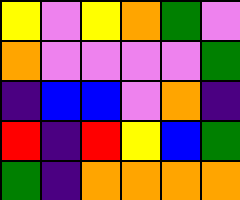[["yellow", "violet", "yellow", "orange", "green", "violet"], ["orange", "violet", "violet", "violet", "violet", "green"], ["indigo", "blue", "blue", "violet", "orange", "indigo"], ["red", "indigo", "red", "yellow", "blue", "green"], ["green", "indigo", "orange", "orange", "orange", "orange"]]